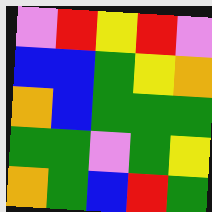[["violet", "red", "yellow", "red", "violet"], ["blue", "blue", "green", "yellow", "orange"], ["orange", "blue", "green", "green", "green"], ["green", "green", "violet", "green", "yellow"], ["orange", "green", "blue", "red", "green"]]